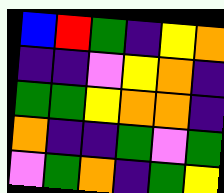[["blue", "red", "green", "indigo", "yellow", "orange"], ["indigo", "indigo", "violet", "yellow", "orange", "indigo"], ["green", "green", "yellow", "orange", "orange", "indigo"], ["orange", "indigo", "indigo", "green", "violet", "green"], ["violet", "green", "orange", "indigo", "green", "yellow"]]